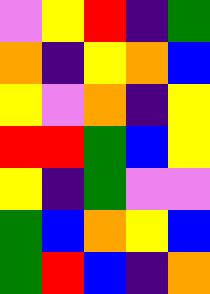[["violet", "yellow", "red", "indigo", "green"], ["orange", "indigo", "yellow", "orange", "blue"], ["yellow", "violet", "orange", "indigo", "yellow"], ["red", "red", "green", "blue", "yellow"], ["yellow", "indigo", "green", "violet", "violet"], ["green", "blue", "orange", "yellow", "blue"], ["green", "red", "blue", "indigo", "orange"]]